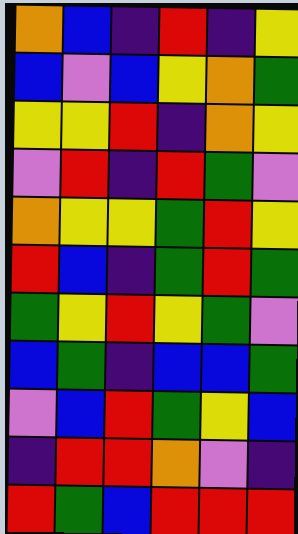[["orange", "blue", "indigo", "red", "indigo", "yellow"], ["blue", "violet", "blue", "yellow", "orange", "green"], ["yellow", "yellow", "red", "indigo", "orange", "yellow"], ["violet", "red", "indigo", "red", "green", "violet"], ["orange", "yellow", "yellow", "green", "red", "yellow"], ["red", "blue", "indigo", "green", "red", "green"], ["green", "yellow", "red", "yellow", "green", "violet"], ["blue", "green", "indigo", "blue", "blue", "green"], ["violet", "blue", "red", "green", "yellow", "blue"], ["indigo", "red", "red", "orange", "violet", "indigo"], ["red", "green", "blue", "red", "red", "red"]]